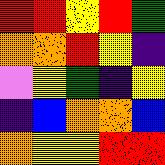[["red", "red", "yellow", "red", "green"], ["orange", "orange", "red", "yellow", "indigo"], ["violet", "yellow", "green", "indigo", "yellow"], ["indigo", "blue", "orange", "orange", "blue"], ["orange", "yellow", "yellow", "red", "red"]]